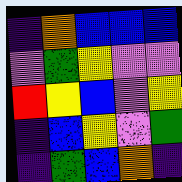[["indigo", "orange", "blue", "blue", "blue"], ["violet", "green", "yellow", "violet", "violet"], ["red", "yellow", "blue", "violet", "yellow"], ["indigo", "blue", "yellow", "violet", "green"], ["indigo", "green", "blue", "orange", "indigo"]]